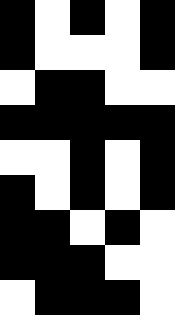[["black", "white", "black", "white", "black"], ["black", "white", "white", "white", "black"], ["white", "black", "black", "white", "white"], ["black", "black", "black", "black", "black"], ["white", "white", "black", "white", "black"], ["black", "white", "black", "white", "black"], ["black", "black", "white", "black", "white"], ["black", "black", "black", "white", "white"], ["white", "black", "black", "black", "white"]]